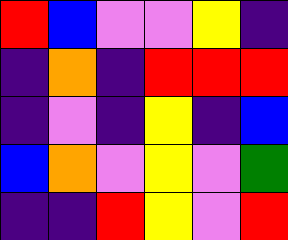[["red", "blue", "violet", "violet", "yellow", "indigo"], ["indigo", "orange", "indigo", "red", "red", "red"], ["indigo", "violet", "indigo", "yellow", "indigo", "blue"], ["blue", "orange", "violet", "yellow", "violet", "green"], ["indigo", "indigo", "red", "yellow", "violet", "red"]]